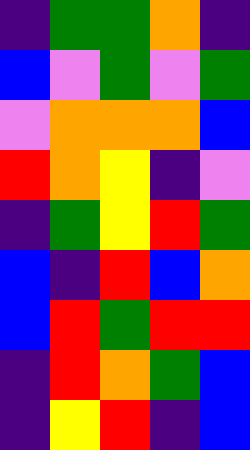[["indigo", "green", "green", "orange", "indigo"], ["blue", "violet", "green", "violet", "green"], ["violet", "orange", "orange", "orange", "blue"], ["red", "orange", "yellow", "indigo", "violet"], ["indigo", "green", "yellow", "red", "green"], ["blue", "indigo", "red", "blue", "orange"], ["blue", "red", "green", "red", "red"], ["indigo", "red", "orange", "green", "blue"], ["indigo", "yellow", "red", "indigo", "blue"]]